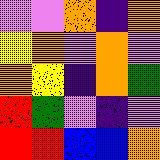[["violet", "violet", "orange", "indigo", "orange"], ["yellow", "orange", "violet", "orange", "violet"], ["orange", "yellow", "indigo", "orange", "green"], ["red", "green", "violet", "indigo", "violet"], ["red", "red", "blue", "blue", "orange"]]